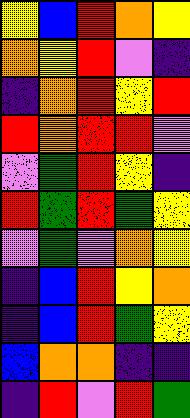[["yellow", "blue", "red", "orange", "yellow"], ["orange", "yellow", "red", "violet", "indigo"], ["indigo", "orange", "red", "yellow", "red"], ["red", "orange", "red", "red", "violet"], ["violet", "green", "red", "yellow", "indigo"], ["red", "green", "red", "green", "yellow"], ["violet", "green", "violet", "orange", "yellow"], ["indigo", "blue", "red", "yellow", "orange"], ["indigo", "blue", "red", "green", "yellow"], ["blue", "orange", "orange", "indigo", "indigo"], ["indigo", "red", "violet", "red", "green"]]